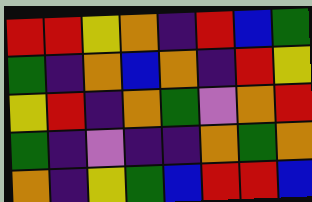[["red", "red", "yellow", "orange", "indigo", "red", "blue", "green"], ["green", "indigo", "orange", "blue", "orange", "indigo", "red", "yellow"], ["yellow", "red", "indigo", "orange", "green", "violet", "orange", "red"], ["green", "indigo", "violet", "indigo", "indigo", "orange", "green", "orange"], ["orange", "indigo", "yellow", "green", "blue", "red", "red", "blue"]]